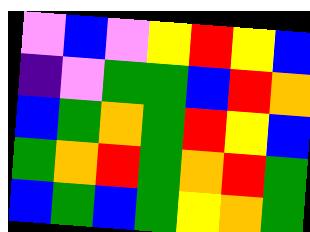[["violet", "blue", "violet", "yellow", "red", "yellow", "blue"], ["indigo", "violet", "green", "green", "blue", "red", "orange"], ["blue", "green", "orange", "green", "red", "yellow", "blue"], ["green", "orange", "red", "green", "orange", "red", "green"], ["blue", "green", "blue", "green", "yellow", "orange", "green"]]